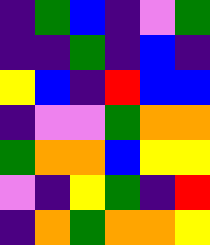[["indigo", "green", "blue", "indigo", "violet", "green"], ["indigo", "indigo", "green", "indigo", "blue", "indigo"], ["yellow", "blue", "indigo", "red", "blue", "blue"], ["indigo", "violet", "violet", "green", "orange", "orange"], ["green", "orange", "orange", "blue", "yellow", "yellow"], ["violet", "indigo", "yellow", "green", "indigo", "red"], ["indigo", "orange", "green", "orange", "orange", "yellow"]]